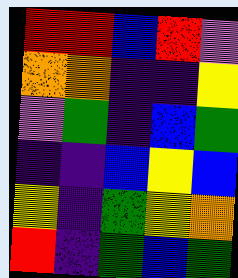[["red", "red", "blue", "red", "violet"], ["orange", "orange", "indigo", "indigo", "yellow"], ["violet", "green", "indigo", "blue", "green"], ["indigo", "indigo", "blue", "yellow", "blue"], ["yellow", "indigo", "green", "yellow", "orange"], ["red", "indigo", "green", "blue", "green"]]